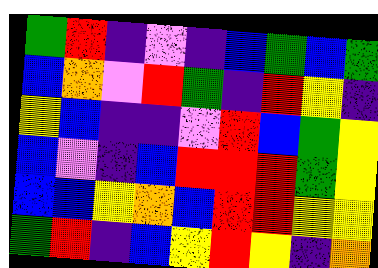[["green", "red", "indigo", "violet", "indigo", "blue", "green", "blue", "green"], ["blue", "orange", "violet", "red", "green", "indigo", "red", "yellow", "indigo"], ["yellow", "blue", "indigo", "indigo", "violet", "red", "blue", "green", "yellow"], ["blue", "violet", "indigo", "blue", "red", "red", "red", "green", "yellow"], ["blue", "blue", "yellow", "orange", "blue", "red", "red", "yellow", "yellow"], ["green", "red", "indigo", "blue", "yellow", "red", "yellow", "indigo", "orange"]]